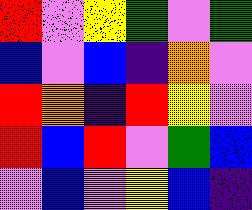[["red", "violet", "yellow", "green", "violet", "green"], ["blue", "violet", "blue", "indigo", "orange", "violet"], ["red", "orange", "indigo", "red", "yellow", "violet"], ["red", "blue", "red", "violet", "green", "blue"], ["violet", "blue", "violet", "yellow", "blue", "indigo"]]